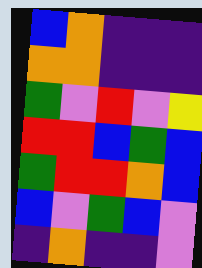[["blue", "orange", "indigo", "indigo", "indigo"], ["orange", "orange", "indigo", "indigo", "indigo"], ["green", "violet", "red", "violet", "yellow"], ["red", "red", "blue", "green", "blue"], ["green", "red", "red", "orange", "blue"], ["blue", "violet", "green", "blue", "violet"], ["indigo", "orange", "indigo", "indigo", "violet"]]